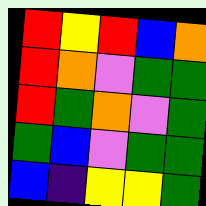[["red", "yellow", "red", "blue", "orange"], ["red", "orange", "violet", "green", "green"], ["red", "green", "orange", "violet", "green"], ["green", "blue", "violet", "green", "green"], ["blue", "indigo", "yellow", "yellow", "green"]]